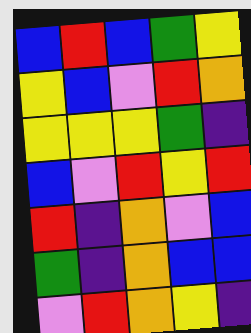[["blue", "red", "blue", "green", "yellow"], ["yellow", "blue", "violet", "red", "orange"], ["yellow", "yellow", "yellow", "green", "indigo"], ["blue", "violet", "red", "yellow", "red"], ["red", "indigo", "orange", "violet", "blue"], ["green", "indigo", "orange", "blue", "blue"], ["violet", "red", "orange", "yellow", "indigo"]]